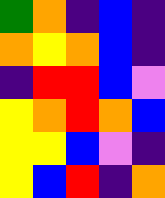[["green", "orange", "indigo", "blue", "indigo"], ["orange", "yellow", "orange", "blue", "indigo"], ["indigo", "red", "red", "blue", "violet"], ["yellow", "orange", "red", "orange", "blue"], ["yellow", "yellow", "blue", "violet", "indigo"], ["yellow", "blue", "red", "indigo", "orange"]]